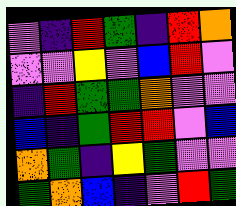[["violet", "indigo", "red", "green", "indigo", "red", "orange"], ["violet", "violet", "yellow", "violet", "blue", "red", "violet"], ["indigo", "red", "green", "green", "orange", "violet", "violet"], ["blue", "indigo", "green", "red", "red", "violet", "blue"], ["orange", "green", "indigo", "yellow", "green", "violet", "violet"], ["green", "orange", "blue", "indigo", "violet", "red", "green"]]